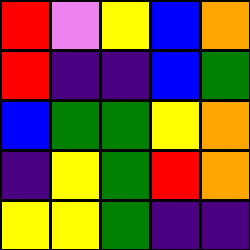[["red", "violet", "yellow", "blue", "orange"], ["red", "indigo", "indigo", "blue", "green"], ["blue", "green", "green", "yellow", "orange"], ["indigo", "yellow", "green", "red", "orange"], ["yellow", "yellow", "green", "indigo", "indigo"]]